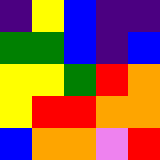[["indigo", "yellow", "blue", "indigo", "indigo"], ["green", "green", "blue", "indigo", "blue"], ["yellow", "yellow", "green", "red", "orange"], ["yellow", "red", "red", "orange", "orange"], ["blue", "orange", "orange", "violet", "red"]]